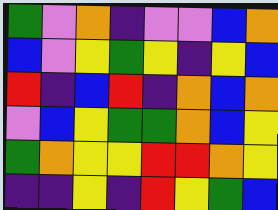[["green", "violet", "orange", "indigo", "violet", "violet", "blue", "orange"], ["blue", "violet", "yellow", "green", "yellow", "indigo", "yellow", "blue"], ["red", "indigo", "blue", "red", "indigo", "orange", "blue", "orange"], ["violet", "blue", "yellow", "green", "green", "orange", "blue", "yellow"], ["green", "orange", "yellow", "yellow", "red", "red", "orange", "yellow"], ["indigo", "indigo", "yellow", "indigo", "red", "yellow", "green", "blue"]]